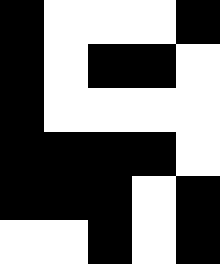[["black", "white", "white", "white", "black"], ["black", "white", "black", "black", "white"], ["black", "white", "white", "white", "white"], ["black", "black", "black", "black", "white"], ["black", "black", "black", "white", "black"], ["white", "white", "black", "white", "black"]]